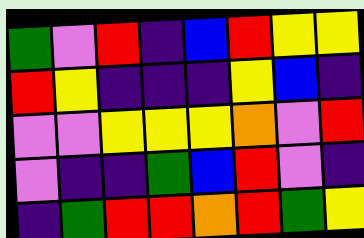[["green", "violet", "red", "indigo", "blue", "red", "yellow", "yellow"], ["red", "yellow", "indigo", "indigo", "indigo", "yellow", "blue", "indigo"], ["violet", "violet", "yellow", "yellow", "yellow", "orange", "violet", "red"], ["violet", "indigo", "indigo", "green", "blue", "red", "violet", "indigo"], ["indigo", "green", "red", "red", "orange", "red", "green", "yellow"]]